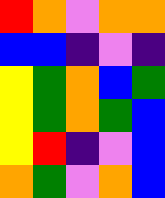[["red", "orange", "violet", "orange", "orange"], ["blue", "blue", "indigo", "violet", "indigo"], ["yellow", "green", "orange", "blue", "green"], ["yellow", "green", "orange", "green", "blue"], ["yellow", "red", "indigo", "violet", "blue"], ["orange", "green", "violet", "orange", "blue"]]